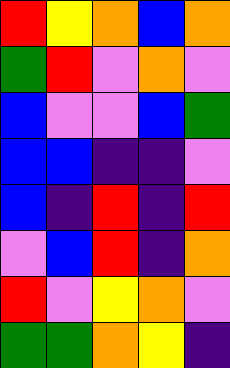[["red", "yellow", "orange", "blue", "orange"], ["green", "red", "violet", "orange", "violet"], ["blue", "violet", "violet", "blue", "green"], ["blue", "blue", "indigo", "indigo", "violet"], ["blue", "indigo", "red", "indigo", "red"], ["violet", "blue", "red", "indigo", "orange"], ["red", "violet", "yellow", "orange", "violet"], ["green", "green", "orange", "yellow", "indigo"]]